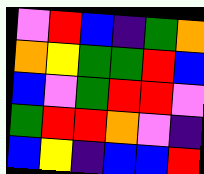[["violet", "red", "blue", "indigo", "green", "orange"], ["orange", "yellow", "green", "green", "red", "blue"], ["blue", "violet", "green", "red", "red", "violet"], ["green", "red", "red", "orange", "violet", "indigo"], ["blue", "yellow", "indigo", "blue", "blue", "red"]]